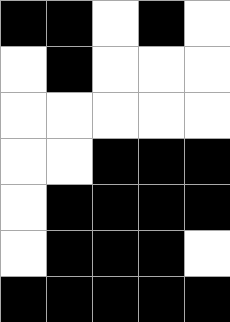[["black", "black", "white", "black", "white"], ["white", "black", "white", "white", "white"], ["white", "white", "white", "white", "white"], ["white", "white", "black", "black", "black"], ["white", "black", "black", "black", "black"], ["white", "black", "black", "black", "white"], ["black", "black", "black", "black", "black"]]